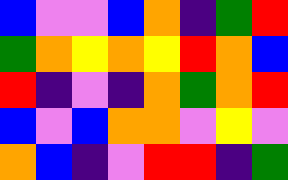[["blue", "violet", "violet", "blue", "orange", "indigo", "green", "red"], ["green", "orange", "yellow", "orange", "yellow", "red", "orange", "blue"], ["red", "indigo", "violet", "indigo", "orange", "green", "orange", "red"], ["blue", "violet", "blue", "orange", "orange", "violet", "yellow", "violet"], ["orange", "blue", "indigo", "violet", "red", "red", "indigo", "green"]]